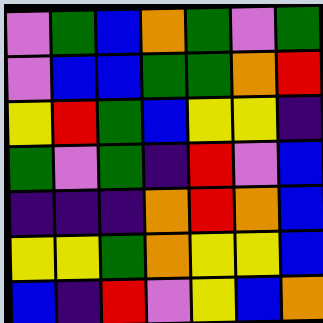[["violet", "green", "blue", "orange", "green", "violet", "green"], ["violet", "blue", "blue", "green", "green", "orange", "red"], ["yellow", "red", "green", "blue", "yellow", "yellow", "indigo"], ["green", "violet", "green", "indigo", "red", "violet", "blue"], ["indigo", "indigo", "indigo", "orange", "red", "orange", "blue"], ["yellow", "yellow", "green", "orange", "yellow", "yellow", "blue"], ["blue", "indigo", "red", "violet", "yellow", "blue", "orange"]]